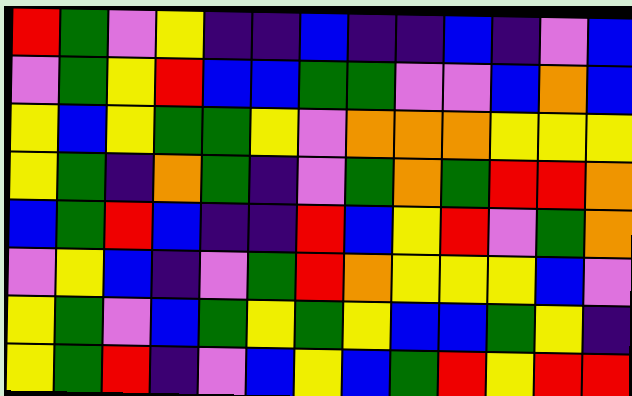[["red", "green", "violet", "yellow", "indigo", "indigo", "blue", "indigo", "indigo", "blue", "indigo", "violet", "blue"], ["violet", "green", "yellow", "red", "blue", "blue", "green", "green", "violet", "violet", "blue", "orange", "blue"], ["yellow", "blue", "yellow", "green", "green", "yellow", "violet", "orange", "orange", "orange", "yellow", "yellow", "yellow"], ["yellow", "green", "indigo", "orange", "green", "indigo", "violet", "green", "orange", "green", "red", "red", "orange"], ["blue", "green", "red", "blue", "indigo", "indigo", "red", "blue", "yellow", "red", "violet", "green", "orange"], ["violet", "yellow", "blue", "indigo", "violet", "green", "red", "orange", "yellow", "yellow", "yellow", "blue", "violet"], ["yellow", "green", "violet", "blue", "green", "yellow", "green", "yellow", "blue", "blue", "green", "yellow", "indigo"], ["yellow", "green", "red", "indigo", "violet", "blue", "yellow", "blue", "green", "red", "yellow", "red", "red"]]